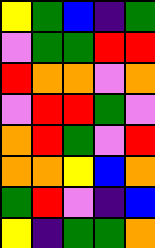[["yellow", "green", "blue", "indigo", "green"], ["violet", "green", "green", "red", "red"], ["red", "orange", "orange", "violet", "orange"], ["violet", "red", "red", "green", "violet"], ["orange", "red", "green", "violet", "red"], ["orange", "orange", "yellow", "blue", "orange"], ["green", "red", "violet", "indigo", "blue"], ["yellow", "indigo", "green", "green", "orange"]]